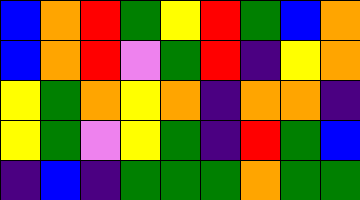[["blue", "orange", "red", "green", "yellow", "red", "green", "blue", "orange"], ["blue", "orange", "red", "violet", "green", "red", "indigo", "yellow", "orange"], ["yellow", "green", "orange", "yellow", "orange", "indigo", "orange", "orange", "indigo"], ["yellow", "green", "violet", "yellow", "green", "indigo", "red", "green", "blue"], ["indigo", "blue", "indigo", "green", "green", "green", "orange", "green", "green"]]